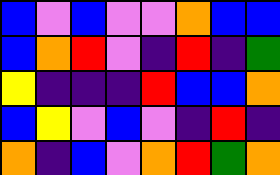[["blue", "violet", "blue", "violet", "violet", "orange", "blue", "blue"], ["blue", "orange", "red", "violet", "indigo", "red", "indigo", "green"], ["yellow", "indigo", "indigo", "indigo", "red", "blue", "blue", "orange"], ["blue", "yellow", "violet", "blue", "violet", "indigo", "red", "indigo"], ["orange", "indigo", "blue", "violet", "orange", "red", "green", "orange"]]